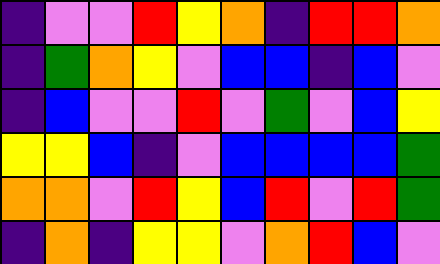[["indigo", "violet", "violet", "red", "yellow", "orange", "indigo", "red", "red", "orange"], ["indigo", "green", "orange", "yellow", "violet", "blue", "blue", "indigo", "blue", "violet"], ["indigo", "blue", "violet", "violet", "red", "violet", "green", "violet", "blue", "yellow"], ["yellow", "yellow", "blue", "indigo", "violet", "blue", "blue", "blue", "blue", "green"], ["orange", "orange", "violet", "red", "yellow", "blue", "red", "violet", "red", "green"], ["indigo", "orange", "indigo", "yellow", "yellow", "violet", "orange", "red", "blue", "violet"]]